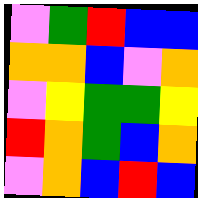[["violet", "green", "red", "blue", "blue"], ["orange", "orange", "blue", "violet", "orange"], ["violet", "yellow", "green", "green", "yellow"], ["red", "orange", "green", "blue", "orange"], ["violet", "orange", "blue", "red", "blue"]]